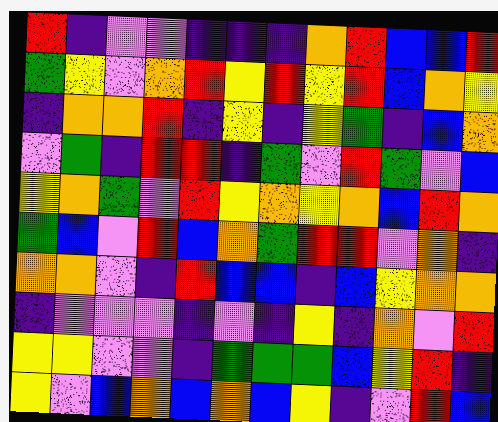[["red", "indigo", "violet", "violet", "indigo", "indigo", "indigo", "orange", "red", "blue", "blue", "red"], ["green", "yellow", "violet", "orange", "red", "yellow", "red", "yellow", "red", "blue", "orange", "yellow"], ["indigo", "orange", "orange", "red", "indigo", "yellow", "indigo", "yellow", "green", "indigo", "blue", "orange"], ["violet", "green", "indigo", "red", "red", "indigo", "green", "violet", "red", "green", "violet", "blue"], ["yellow", "orange", "green", "violet", "red", "yellow", "orange", "yellow", "orange", "blue", "red", "orange"], ["green", "blue", "violet", "red", "blue", "orange", "green", "red", "red", "violet", "orange", "indigo"], ["orange", "orange", "violet", "indigo", "red", "blue", "blue", "indigo", "blue", "yellow", "orange", "orange"], ["indigo", "violet", "violet", "violet", "indigo", "violet", "indigo", "yellow", "indigo", "orange", "violet", "red"], ["yellow", "yellow", "violet", "violet", "indigo", "green", "green", "green", "blue", "yellow", "red", "indigo"], ["yellow", "violet", "blue", "orange", "blue", "orange", "blue", "yellow", "indigo", "violet", "red", "blue"]]